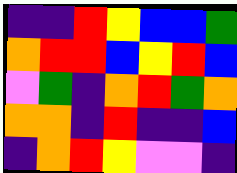[["indigo", "indigo", "red", "yellow", "blue", "blue", "green"], ["orange", "red", "red", "blue", "yellow", "red", "blue"], ["violet", "green", "indigo", "orange", "red", "green", "orange"], ["orange", "orange", "indigo", "red", "indigo", "indigo", "blue"], ["indigo", "orange", "red", "yellow", "violet", "violet", "indigo"]]